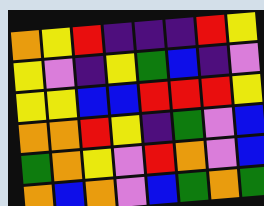[["orange", "yellow", "red", "indigo", "indigo", "indigo", "red", "yellow"], ["yellow", "violet", "indigo", "yellow", "green", "blue", "indigo", "violet"], ["yellow", "yellow", "blue", "blue", "red", "red", "red", "yellow"], ["orange", "orange", "red", "yellow", "indigo", "green", "violet", "blue"], ["green", "orange", "yellow", "violet", "red", "orange", "violet", "blue"], ["orange", "blue", "orange", "violet", "blue", "green", "orange", "green"]]